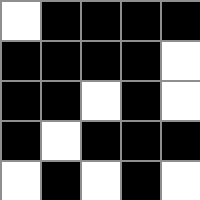[["white", "black", "black", "black", "black"], ["black", "black", "black", "black", "white"], ["black", "black", "white", "black", "white"], ["black", "white", "black", "black", "black"], ["white", "black", "white", "black", "white"]]